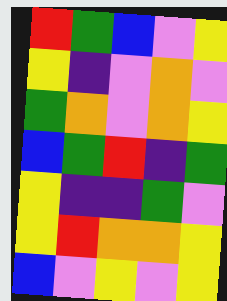[["red", "green", "blue", "violet", "yellow"], ["yellow", "indigo", "violet", "orange", "violet"], ["green", "orange", "violet", "orange", "yellow"], ["blue", "green", "red", "indigo", "green"], ["yellow", "indigo", "indigo", "green", "violet"], ["yellow", "red", "orange", "orange", "yellow"], ["blue", "violet", "yellow", "violet", "yellow"]]